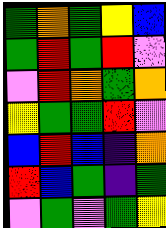[["green", "orange", "green", "yellow", "blue"], ["green", "red", "green", "red", "violet"], ["violet", "red", "orange", "green", "orange"], ["yellow", "green", "green", "red", "violet"], ["blue", "red", "blue", "indigo", "orange"], ["red", "blue", "green", "indigo", "green"], ["violet", "green", "violet", "green", "yellow"]]